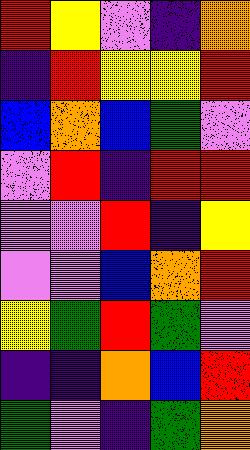[["red", "yellow", "violet", "indigo", "orange"], ["indigo", "red", "yellow", "yellow", "red"], ["blue", "orange", "blue", "green", "violet"], ["violet", "red", "indigo", "red", "red"], ["violet", "violet", "red", "indigo", "yellow"], ["violet", "violet", "blue", "orange", "red"], ["yellow", "green", "red", "green", "violet"], ["indigo", "indigo", "orange", "blue", "red"], ["green", "violet", "indigo", "green", "orange"]]